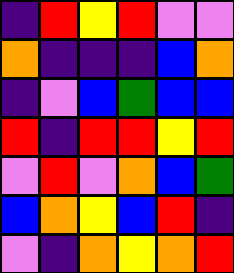[["indigo", "red", "yellow", "red", "violet", "violet"], ["orange", "indigo", "indigo", "indigo", "blue", "orange"], ["indigo", "violet", "blue", "green", "blue", "blue"], ["red", "indigo", "red", "red", "yellow", "red"], ["violet", "red", "violet", "orange", "blue", "green"], ["blue", "orange", "yellow", "blue", "red", "indigo"], ["violet", "indigo", "orange", "yellow", "orange", "red"]]